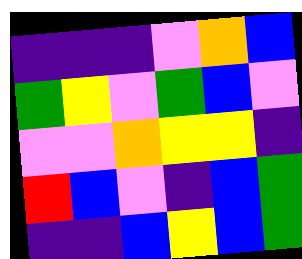[["indigo", "indigo", "indigo", "violet", "orange", "blue"], ["green", "yellow", "violet", "green", "blue", "violet"], ["violet", "violet", "orange", "yellow", "yellow", "indigo"], ["red", "blue", "violet", "indigo", "blue", "green"], ["indigo", "indigo", "blue", "yellow", "blue", "green"]]